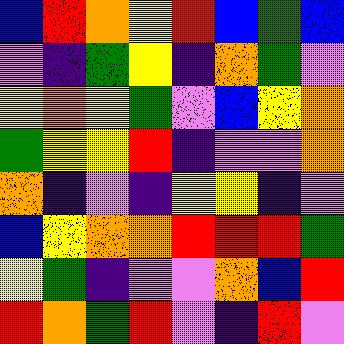[["blue", "red", "orange", "yellow", "red", "blue", "green", "blue"], ["violet", "indigo", "green", "yellow", "indigo", "orange", "green", "violet"], ["yellow", "orange", "yellow", "green", "violet", "blue", "yellow", "orange"], ["green", "yellow", "yellow", "red", "indigo", "violet", "violet", "orange"], ["orange", "indigo", "violet", "indigo", "yellow", "yellow", "indigo", "violet"], ["blue", "yellow", "orange", "orange", "red", "red", "red", "green"], ["yellow", "green", "indigo", "violet", "violet", "orange", "blue", "red"], ["red", "orange", "green", "red", "violet", "indigo", "red", "violet"]]